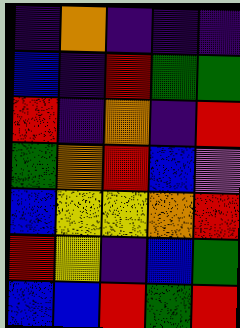[["indigo", "orange", "indigo", "indigo", "indigo"], ["blue", "indigo", "red", "green", "green"], ["red", "indigo", "orange", "indigo", "red"], ["green", "orange", "red", "blue", "violet"], ["blue", "yellow", "yellow", "orange", "red"], ["red", "yellow", "indigo", "blue", "green"], ["blue", "blue", "red", "green", "red"]]